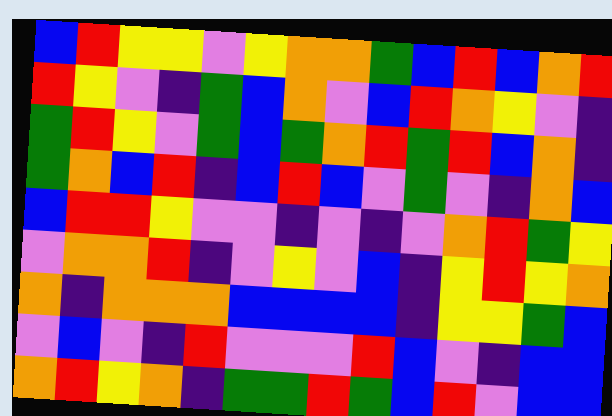[["blue", "red", "yellow", "yellow", "violet", "yellow", "orange", "orange", "green", "blue", "red", "blue", "orange", "red"], ["red", "yellow", "violet", "indigo", "green", "blue", "orange", "violet", "blue", "red", "orange", "yellow", "violet", "indigo"], ["green", "red", "yellow", "violet", "green", "blue", "green", "orange", "red", "green", "red", "blue", "orange", "indigo"], ["green", "orange", "blue", "red", "indigo", "blue", "red", "blue", "violet", "green", "violet", "indigo", "orange", "blue"], ["blue", "red", "red", "yellow", "violet", "violet", "indigo", "violet", "indigo", "violet", "orange", "red", "green", "yellow"], ["violet", "orange", "orange", "red", "indigo", "violet", "yellow", "violet", "blue", "indigo", "yellow", "red", "yellow", "orange"], ["orange", "indigo", "orange", "orange", "orange", "blue", "blue", "blue", "blue", "indigo", "yellow", "yellow", "green", "blue"], ["violet", "blue", "violet", "indigo", "red", "violet", "violet", "violet", "red", "blue", "violet", "indigo", "blue", "blue"], ["orange", "red", "yellow", "orange", "indigo", "green", "green", "red", "green", "blue", "red", "violet", "blue", "blue"]]